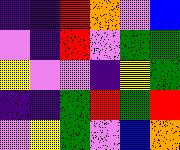[["indigo", "indigo", "red", "orange", "violet", "blue"], ["violet", "indigo", "red", "violet", "green", "green"], ["yellow", "violet", "violet", "indigo", "yellow", "green"], ["indigo", "indigo", "green", "red", "green", "red"], ["violet", "yellow", "green", "violet", "blue", "orange"]]